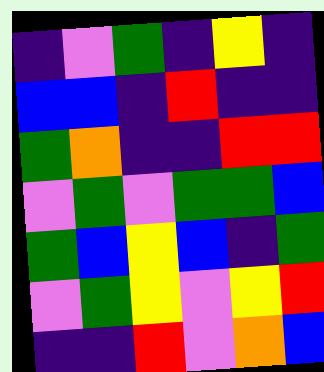[["indigo", "violet", "green", "indigo", "yellow", "indigo"], ["blue", "blue", "indigo", "red", "indigo", "indigo"], ["green", "orange", "indigo", "indigo", "red", "red"], ["violet", "green", "violet", "green", "green", "blue"], ["green", "blue", "yellow", "blue", "indigo", "green"], ["violet", "green", "yellow", "violet", "yellow", "red"], ["indigo", "indigo", "red", "violet", "orange", "blue"]]